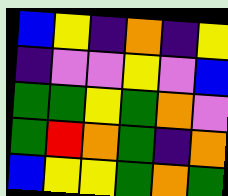[["blue", "yellow", "indigo", "orange", "indigo", "yellow"], ["indigo", "violet", "violet", "yellow", "violet", "blue"], ["green", "green", "yellow", "green", "orange", "violet"], ["green", "red", "orange", "green", "indigo", "orange"], ["blue", "yellow", "yellow", "green", "orange", "green"]]